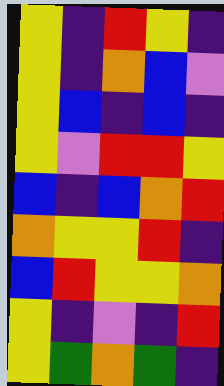[["yellow", "indigo", "red", "yellow", "indigo"], ["yellow", "indigo", "orange", "blue", "violet"], ["yellow", "blue", "indigo", "blue", "indigo"], ["yellow", "violet", "red", "red", "yellow"], ["blue", "indigo", "blue", "orange", "red"], ["orange", "yellow", "yellow", "red", "indigo"], ["blue", "red", "yellow", "yellow", "orange"], ["yellow", "indigo", "violet", "indigo", "red"], ["yellow", "green", "orange", "green", "indigo"]]